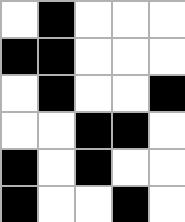[["white", "black", "white", "white", "white"], ["black", "black", "white", "white", "white"], ["white", "black", "white", "white", "black"], ["white", "white", "black", "black", "white"], ["black", "white", "black", "white", "white"], ["black", "white", "white", "black", "white"]]